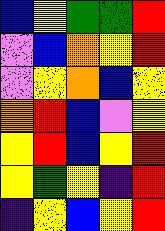[["blue", "yellow", "green", "green", "red"], ["violet", "blue", "orange", "yellow", "red"], ["violet", "yellow", "orange", "blue", "yellow"], ["orange", "red", "blue", "violet", "yellow"], ["yellow", "red", "blue", "yellow", "red"], ["yellow", "green", "yellow", "indigo", "red"], ["indigo", "yellow", "blue", "yellow", "red"]]